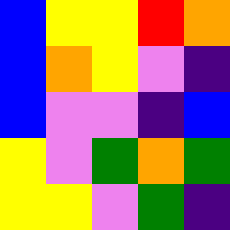[["blue", "yellow", "yellow", "red", "orange"], ["blue", "orange", "yellow", "violet", "indigo"], ["blue", "violet", "violet", "indigo", "blue"], ["yellow", "violet", "green", "orange", "green"], ["yellow", "yellow", "violet", "green", "indigo"]]